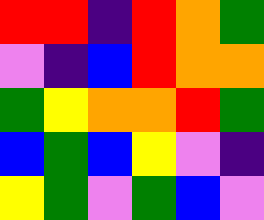[["red", "red", "indigo", "red", "orange", "green"], ["violet", "indigo", "blue", "red", "orange", "orange"], ["green", "yellow", "orange", "orange", "red", "green"], ["blue", "green", "blue", "yellow", "violet", "indigo"], ["yellow", "green", "violet", "green", "blue", "violet"]]